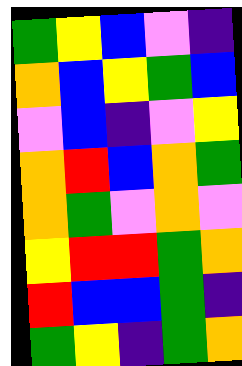[["green", "yellow", "blue", "violet", "indigo"], ["orange", "blue", "yellow", "green", "blue"], ["violet", "blue", "indigo", "violet", "yellow"], ["orange", "red", "blue", "orange", "green"], ["orange", "green", "violet", "orange", "violet"], ["yellow", "red", "red", "green", "orange"], ["red", "blue", "blue", "green", "indigo"], ["green", "yellow", "indigo", "green", "orange"]]